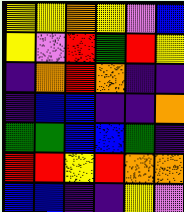[["yellow", "yellow", "orange", "yellow", "violet", "blue"], ["yellow", "violet", "red", "green", "red", "yellow"], ["indigo", "orange", "red", "orange", "indigo", "indigo"], ["indigo", "blue", "blue", "indigo", "indigo", "orange"], ["green", "green", "blue", "blue", "green", "indigo"], ["red", "red", "yellow", "red", "orange", "orange"], ["blue", "blue", "indigo", "indigo", "yellow", "violet"]]